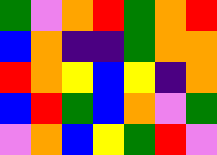[["green", "violet", "orange", "red", "green", "orange", "red"], ["blue", "orange", "indigo", "indigo", "green", "orange", "orange"], ["red", "orange", "yellow", "blue", "yellow", "indigo", "orange"], ["blue", "red", "green", "blue", "orange", "violet", "green"], ["violet", "orange", "blue", "yellow", "green", "red", "violet"]]